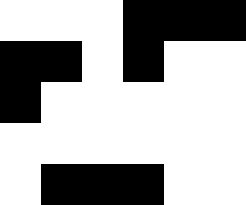[["white", "white", "white", "black", "black", "black"], ["black", "black", "white", "black", "white", "white"], ["black", "white", "white", "white", "white", "white"], ["white", "white", "white", "white", "white", "white"], ["white", "black", "black", "black", "white", "white"]]